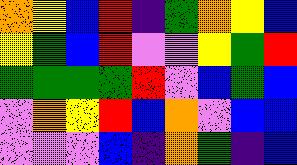[["orange", "yellow", "blue", "red", "indigo", "green", "orange", "yellow", "blue"], ["yellow", "green", "blue", "red", "violet", "violet", "yellow", "green", "red"], ["green", "green", "green", "green", "red", "violet", "blue", "green", "blue"], ["violet", "orange", "yellow", "red", "blue", "orange", "violet", "blue", "blue"], ["violet", "violet", "violet", "blue", "indigo", "orange", "green", "indigo", "blue"]]